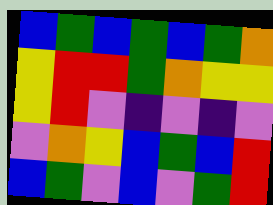[["blue", "green", "blue", "green", "blue", "green", "orange"], ["yellow", "red", "red", "green", "orange", "yellow", "yellow"], ["yellow", "red", "violet", "indigo", "violet", "indigo", "violet"], ["violet", "orange", "yellow", "blue", "green", "blue", "red"], ["blue", "green", "violet", "blue", "violet", "green", "red"]]